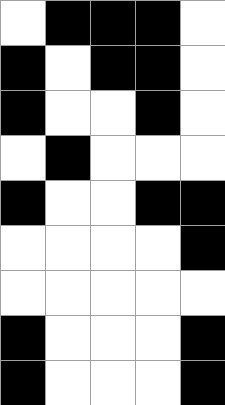[["white", "black", "black", "black", "white"], ["black", "white", "black", "black", "white"], ["black", "white", "white", "black", "white"], ["white", "black", "white", "white", "white"], ["black", "white", "white", "black", "black"], ["white", "white", "white", "white", "black"], ["white", "white", "white", "white", "white"], ["black", "white", "white", "white", "black"], ["black", "white", "white", "white", "black"]]